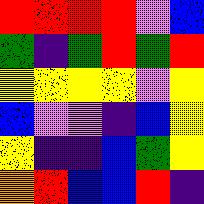[["red", "red", "red", "red", "violet", "blue"], ["green", "indigo", "green", "red", "green", "red"], ["yellow", "yellow", "yellow", "yellow", "violet", "yellow"], ["blue", "violet", "violet", "indigo", "blue", "yellow"], ["yellow", "indigo", "indigo", "blue", "green", "yellow"], ["orange", "red", "blue", "blue", "red", "indigo"]]